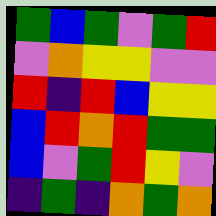[["green", "blue", "green", "violet", "green", "red"], ["violet", "orange", "yellow", "yellow", "violet", "violet"], ["red", "indigo", "red", "blue", "yellow", "yellow"], ["blue", "red", "orange", "red", "green", "green"], ["blue", "violet", "green", "red", "yellow", "violet"], ["indigo", "green", "indigo", "orange", "green", "orange"]]